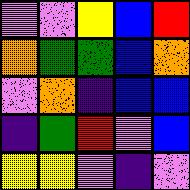[["violet", "violet", "yellow", "blue", "red"], ["orange", "green", "green", "blue", "orange"], ["violet", "orange", "indigo", "blue", "blue"], ["indigo", "green", "red", "violet", "blue"], ["yellow", "yellow", "violet", "indigo", "violet"]]